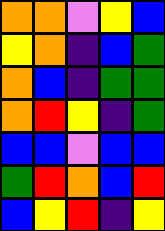[["orange", "orange", "violet", "yellow", "blue"], ["yellow", "orange", "indigo", "blue", "green"], ["orange", "blue", "indigo", "green", "green"], ["orange", "red", "yellow", "indigo", "green"], ["blue", "blue", "violet", "blue", "blue"], ["green", "red", "orange", "blue", "red"], ["blue", "yellow", "red", "indigo", "yellow"]]